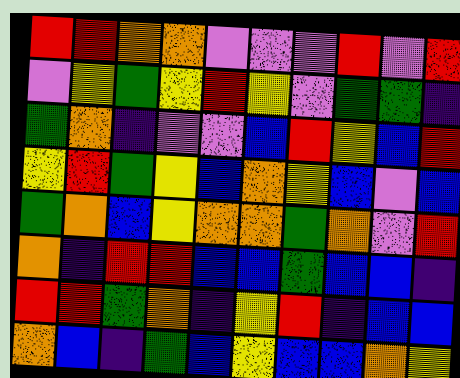[["red", "red", "orange", "orange", "violet", "violet", "violet", "red", "violet", "red"], ["violet", "yellow", "green", "yellow", "red", "yellow", "violet", "green", "green", "indigo"], ["green", "orange", "indigo", "violet", "violet", "blue", "red", "yellow", "blue", "red"], ["yellow", "red", "green", "yellow", "blue", "orange", "yellow", "blue", "violet", "blue"], ["green", "orange", "blue", "yellow", "orange", "orange", "green", "orange", "violet", "red"], ["orange", "indigo", "red", "red", "blue", "blue", "green", "blue", "blue", "indigo"], ["red", "red", "green", "orange", "indigo", "yellow", "red", "indigo", "blue", "blue"], ["orange", "blue", "indigo", "green", "blue", "yellow", "blue", "blue", "orange", "yellow"]]